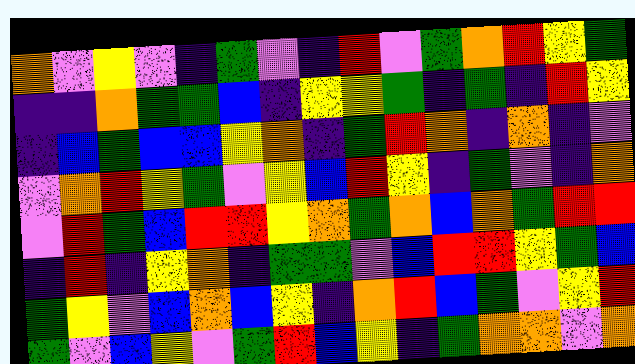[["orange", "violet", "yellow", "violet", "indigo", "green", "violet", "indigo", "red", "violet", "green", "orange", "red", "yellow", "green"], ["indigo", "indigo", "orange", "green", "green", "blue", "indigo", "yellow", "yellow", "green", "indigo", "green", "indigo", "red", "yellow"], ["indigo", "blue", "green", "blue", "blue", "yellow", "orange", "indigo", "green", "red", "orange", "indigo", "orange", "indigo", "violet"], ["violet", "orange", "red", "yellow", "green", "violet", "yellow", "blue", "red", "yellow", "indigo", "green", "violet", "indigo", "orange"], ["violet", "red", "green", "blue", "red", "red", "yellow", "orange", "green", "orange", "blue", "orange", "green", "red", "red"], ["indigo", "red", "indigo", "yellow", "orange", "indigo", "green", "green", "violet", "blue", "red", "red", "yellow", "green", "blue"], ["green", "yellow", "violet", "blue", "orange", "blue", "yellow", "indigo", "orange", "red", "blue", "green", "violet", "yellow", "red"], ["green", "violet", "blue", "yellow", "violet", "green", "red", "blue", "yellow", "indigo", "green", "orange", "orange", "violet", "orange"]]